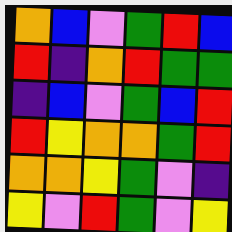[["orange", "blue", "violet", "green", "red", "blue"], ["red", "indigo", "orange", "red", "green", "green"], ["indigo", "blue", "violet", "green", "blue", "red"], ["red", "yellow", "orange", "orange", "green", "red"], ["orange", "orange", "yellow", "green", "violet", "indigo"], ["yellow", "violet", "red", "green", "violet", "yellow"]]